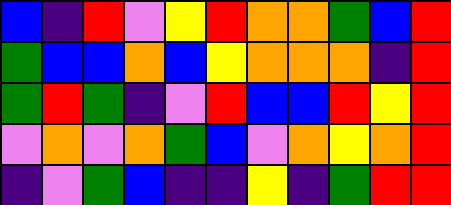[["blue", "indigo", "red", "violet", "yellow", "red", "orange", "orange", "green", "blue", "red"], ["green", "blue", "blue", "orange", "blue", "yellow", "orange", "orange", "orange", "indigo", "red"], ["green", "red", "green", "indigo", "violet", "red", "blue", "blue", "red", "yellow", "red"], ["violet", "orange", "violet", "orange", "green", "blue", "violet", "orange", "yellow", "orange", "red"], ["indigo", "violet", "green", "blue", "indigo", "indigo", "yellow", "indigo", "green", "red", "red"]]